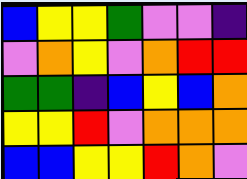[["blue", "yellow", "yellow", "green", "violet", "violet", "indigo"], ["violet", "orange", "yellow", "violet", "orange", "red", "red"], ["green", "green", "indigo", "blue", "yellow", "blue", "orange"], ["yellow", "yellow", "red", "violet", "orange", "orange", "orange"], ["blue", "blue", "yellow", "yellow", "red", "orange", "violet"]]